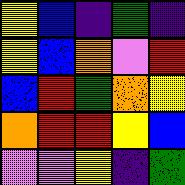[["yellow", "blue", "indigo", "green", "indigo"], ["yellow", "blue", "orange", "violet", "red"], ["blue", "red", "green", "orange", "yellow"], ["orange", "red", "red", "yellow", "blue"], ["violet", "violet", "yellow", "indigo", "green"]]